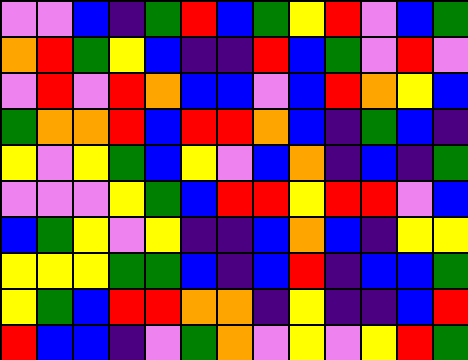[["violet", "violet", "blue", "indigo", "green", "red", "blue", "green", "yellow", "red", "violet", "blue", "green"], ["orange", "red", "green", "yellow", "blue", "indigo", "indigo", "red", "blue", "green", "violet", "red", "violet"], ["violet", "red", "violet", "red", "orange", "blue", "blue", "violet", "blue", "red", "orange", "yellow", "blue"], ["green", "orange", "orange", "red", "blue", "red", "red", "orange", "blue", "indigo", "green", "blue", "indigo"], ["yellow", "violet", "yellow", "green", "blue", "yellow", "violet", "blue", "orange", "indigo", "blue", "indigo", "green"], ["violet", "violet", "violet", "yellow", "green", "blue", "red", "red", "yellow", "red", "red", "violet", "blue"], ["blue", "green", "yellow", "violet", "yellow", "indigo", "indigo", "blue", "orange", "blue", "indigo", "yellow", "yellow"], ["yellow", "yellow", "yellow", "green", "green", "blue", "indigo", "blue", "red", "indigo", "blue", "blue", "green"], ["yellow", "green", "blue", "red", "red", "orange", "orange", "indigo", "yellow", "indigo", "indigo", "blue", "red"], ["red", "blue", "blue", "indigo", "violet", "green", "orange", "violet", "yellow", "violet", "yellow", "red", "green"]]